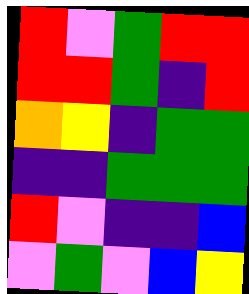[["red", "violet", "green", "red", "red"], ["red", "red", "green", "indigo", "red"], ["orange", "yellow", "indigo", "green", "green"], ["indigo", "indigo", "green", "green", "green"], ["red", "violet", "indigo", "indigo", "blue"], ["violet", "green", "violet", "blue", "yellow"]]